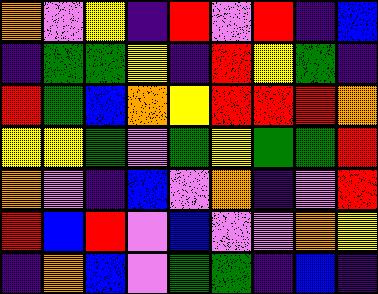[["orange", "violet", "yellow", "indigo", "red", "violet", "red", "indigo", "blue"], ["indigo", "green", "green", "yellow", "indigo", "red", "yellow", "green", "indigo"], ["red", "green", "blue", "orange", "yellow", "red", "red", "red", "orange"], ["yellow", "yellow", "green", "violet", "green", "yellow", "green", "green", "red"], ["orange", "violet", "indigo", "blue", "violet", "orange", "indigo", "violet", "red"], ["red", "blue", "red", "violet", "blue", "violet", "violet", "orange", "yellow"], ["indigo", "orange", "blue", "violet", "green", "green", "indigo", "blue", "indigo"]]